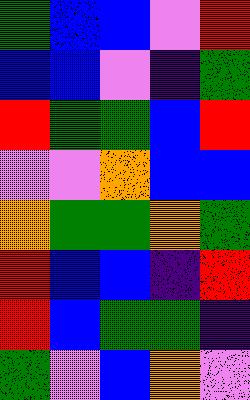[["green", "blue", "blue", "violet", "red"], ["blue", "blue", "violet", "indigo", "green"], ["red", "green", "green", "blue", "red"], ["violet", "violet", "orange", "blue", "blue"], ["orange", "green", "green", "orange", "green"], ["red", "blue", "blue", "indigo", "red"], ["red", "blue", "green", "green", "indigo"], ["green", "violet", "blue", "orange", "violet"]]